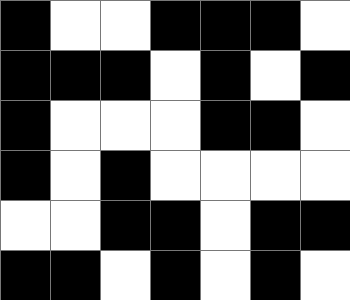[["black", "white", "white", "black", "black", "black", "white"], ["black", "black", "black", "white", "black", "white", "black"], ["black", "white", "white", "white", "black", "black", "white"], ["black", "white", "black", "white", "white", "white", "white"], ["white", "white", "black", "black", "white", "black", "black"], ["black", "black", "white", "black", "white", "black", "white"]]